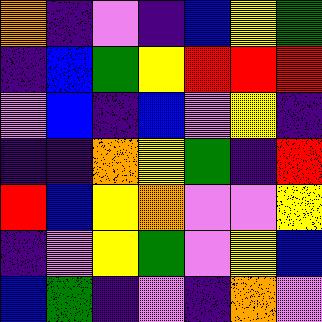[["orange", "indigo", "violet", "indigo", "blue", "yellow", "green"], ["indigo", "blue", "green", "yellow", "red", "red", "red"], ["violet", "blue", "indigo", "blue", "violet", "yellow", "indigo"], ["indigo", "indigo", "orange", "yellow", "green", "indigo", "red"], ["red", "blue", "yellow", "orange", "violet", "violet", "yellow"], ["indigo", "violet", "yellow", "green", "violet", "yellow", "blue"], ["blue", "green", "indigo", "violet", "indigo", "orange", "violet"]]